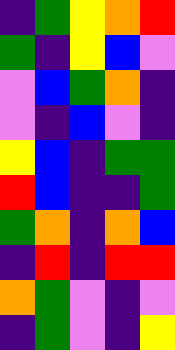[["indigo", "green", "yellow", "orange", "red"], ["green", "indigo", "yellow", "blue", "violet"], ["violet", "blue", "green", "orange", "indigo"], ["violet", "indigo", "blue", "violet", "indigo"], ["yellow", "blue", "indigo", "green", "green"], ["red", "blue", "indigo", "indigo", "green"], ["green", "orange", "indigo", "orange", "blue"], ["indigo", "red", "indigo", "red", "red"], ["orange", "green", "violet", "indigo", "violet"], ["indigo", "green", "violet", "indigo", "yellow"]]